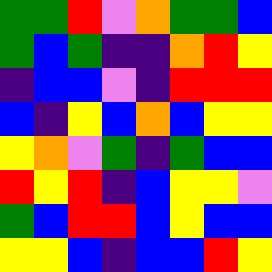[["green", "green", "red", "violet", "orange", "green", "green", "blue"], ["green", "blue", "green", "indigo", "indigo", "orange", "red", "yellow"], ["indigo", "blue", "blue", "violet", "indigo", "red", "red", "red"], ["blue", "indigo", "yellow", "blue", "orange", "blue", "yellow", "yellow"], ["yellow", "orange", "violet", "green", "indigo", "green", "blue", "blue"], ["red", "yellow", "red", "indigo", "blue", "yellow", "yellow", "violet"], ["green", "blue", "red", "red", "blue", "yellow", "blue", "blue"], ["yellow", "yellow", "blue", "indigo", "blue", "blue", "red", "yellow"]]